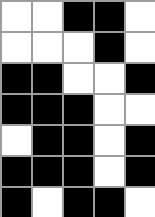[["white", "white", "black", "black", "white"], ["white", "white", "white", "black", "white"], ["black", "black", "white", "white", "black"], ["black", "black", "black", "white", "white"], ["white", "black", "black", "white", "black"], ["black", "black", "black", "white", "black"], ["black", "white", "black", "black", "white"]]